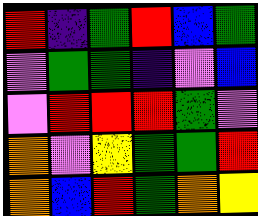[["red", "indigo", "green", "red", "blue", "green"], ["violet", "green", "green", "indigo", "violet", "blue"], ["violet", "red", "red", "red", "green", "violet"], ["orange", "violet", "yellow", "green", "green", "red"], ["orange", "blue", "red", "green", "orange", "yellow"]]